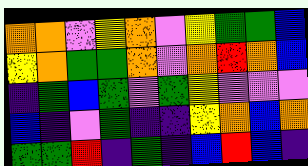[["orange", "orange", "violet", "yellow", "orange", "violet", "yellow", "green", "green", "blue"], ["yellow", "orange", "green", "green", "orange", "violet", "orange", "red", "orange", "blue"], ["indigo", "green", "blue", "green", "violet", "green", "yellow", "violet", "violet", "violet"], ["blue", "indigo", "violet", "green", "indigo", "indigo", "yellow", "orange", "blue", "orange"], ["green", "green", "red", "indigo", "green", "indigo", "blue", "red", "blue", "indigo"]]